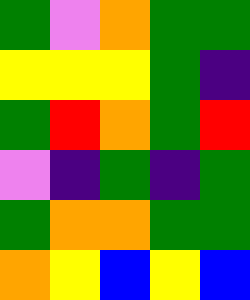[["green", "violet", "orange", "green", "green"], ["yellow", "yellow", "yellow", "green", "indigo"], ["green", "red", "orange", "green", "red"], ["violet", "indigo", "green", "indigo", "green"], ["green", "orange", "orange", "green", "green"], ["orange", "yellow", "blue", "yellow", "blue"]]